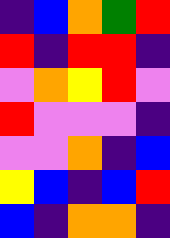[["indigo", "blue", "orange", "green", "red"], ["red", "indigo", "red", "red", "indigo"], ["violet", "orange", "yellow", "red", "violet"], ["red", "violet", "violet", "violet", "indigo"], ["violet", "violet", "orange", "indigo", "blue"], ["yellow", "blue", "indigo", "blue", "red"], ["blue", "indigo", "orange", "orange", "indigo"]]